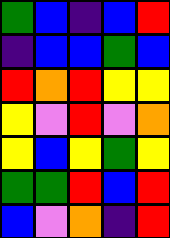[["green", "blue", "indigo", "blue", "red"], ["indigo", "blue", "blue", "green", "blue"], ["red", "orange", "red", "yellow", "yellow"], ["yellow", "violet", "red", "violet", "orange"], ["yellow", "blue", "yellow", "green", "yellow"], ["green", "green", "red", "blue", "red"], ["blue", "violet", "orange", "indigo", "red"]]